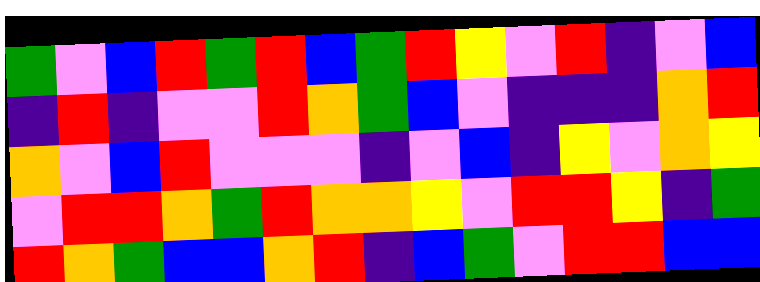[["green", "violet", "blue", "red", "green", "red", "blue", "green", "red", "yellow", "violet", "red", "indigo", "violet", "blue"], ["indigo", "red", "indigo", "violet", "violet", "red", "orange", "green", "blue", "violet", "indigo", "indigo", "indigo", "orange", "red"], ["orange", "violet", "blue", "red", "violet", "violet", "violet", "indigo", "violet", "blue", "indigo", "yellow", "violet", "orange", "yellow"], ["violet", "red", "red", "orange", "green", "red", "orange", "orange", "yellow", "violet", "red", "red", "yellow", "indigo", "green"], ["red", "orange", "green", "blue", "blue", "orange", "red", "indigo", "blue", "green", "violet", "red", "red", "blue", "blue"]]